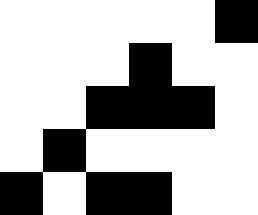[["white", "white", "white", "white", "white", "black"], ["white", "white", "white", "black", "white", "white"], ["white", "white", "black", "black", "black", "white"], ["white", "black", "white", "white", "white", "white"], ["black", "white", "black", "black", "white", "white"]]